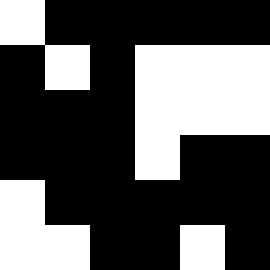[["white", "black", "black", "black", "black", "black"], ["black", "white", "black", "white", "white", "white"], ["black", "black", "black", "white", "white", "white"], ["black", "black", "black", "white", "black", "black"], ["white", "black", "black", "black", "black", "black"], ["white", "white", "black", "black", "white", "black"]]